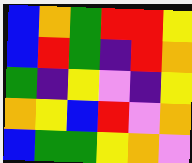[["blue", "orange", "green", "red", "red", "yellow"], ["blue", "red", "green", "indigo", "red", "orange"], ["green", "indigo", "yellow", "violet", "indigo", "yellow"], ["orange", "yellow", "blue", "red", "violet", "orange"], ["blue", "green", "green", "yellow", "orange", "violet"]]